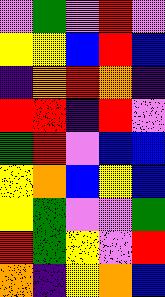[["violet", "green", "violet", "red", "violet"], ["yellow", "yellow", "blue", "red", "blue"], ["indigo", "orange", "red", "orange", "indigo"], ["red", "red", "indigo", "red", "violet"], ["green", "red", "violet", "blue", "blue"], ["yellow", "orange", "blue", "yellow", "blue"], ["yellow", "green", "violet", "violet", "green"], ["red", "green", "yellow", "violet", "red"], ["orange", "indigo", "yellow", "orange", "blue"]]